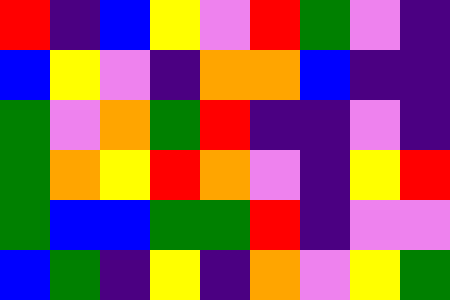[["red", "indigo", "blue", "yellow", "violet", "red", "green", "violet", "indigo"], ["blue", "yellow", "violet", "indigo", "orange", "orange", "blue", "indigo", "indigo"], ["green", "violet", "orange", "green", "red", "indigo", "indigo", "violet", "indigo"], ["green", "orange", "yellow", "red", "orange", "violet", "indigo", "yellow", "red"], ["green", "blue", "blue", "green", "green", "red", "indigo", "violet", "violet"], ["blue", "green", "indigo", "yellow", "indigo", "orange", "violet", "yellow", "green"]]